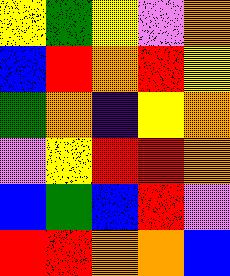[["yellow", "green", "yellow", "violet", "orange"], ["blue", "red", "orange", "red", "yellow"], ["green", "orange", "indigo", "yellow", "orange"], ["violet", "yellow", "red", "red", "orange"], ["blue", "green", "blue", "red", "violet"], ["red", "red", "orange", "orange", "blue"]]